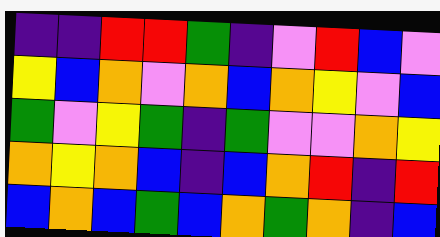[["indigo", "indigo", "red", "red", "green", "indigo", "violet", "red", "blue", "violet"], ["yellow", "blue", "orange", "violet", "orange", "blue", "orange", "yellow", "violet", "blue"], ["green", "violet", "yellow", "green", "indigo", "green", "violet", "violet", "orange", "yellow"], ["orange", "yellow", "orange", "blue", "indigo", "blue", "orange", "red", "indigo", "red"], ["blue", "orange", "blue", "green", "blue", "orange", "green", "orange", "indigo", "blue"]]